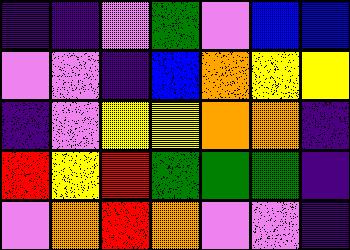[["indigo", "indigo", "violet", "green", "violet", "blue", "blue"], ["violet", "violet", "indigo", "blue", "orange", "yellow", "yellow"], ["indigo", "violet", "yellow", "yellow", "orange", "orange", "indigo"], ["red", "yellow", "red", "green", "green", "green", "indigo"], ["violet", "orange", "red", "orange", "violet", "violet", "indigo"]]